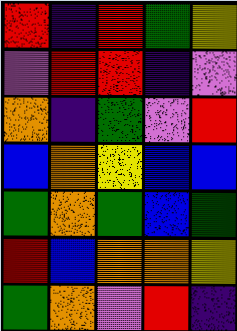[["red", "indigo", "red", "green", "yellow"], ["violet", "red", "red", "indigo", "violet"], ["orange", "indigo", "green", "violet", "red"], ["blue", "orange", "yellow", "blue", "blue"], ["green", "orange", "green", "blue", "green"], ["red", "blue", "orange", "orange", "yellow"], ["green", "orange", "violet", "red", "indigo"]]